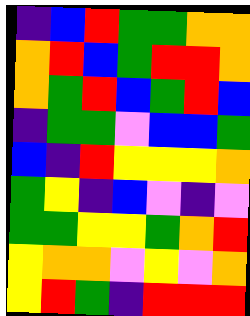[["indigo", "blue", "red", "green", "green", "orange", "orange"], ["orange", "red", "blue", "green", "red", "red", "orange"], ["orange", "green", "red", "blue", "green", "red", "blue"], ["indigo", "green", "green", "violet", "blue", "blue", "green"], ["blue", "indigo", "red", "yellow", "yellow", "yellow", "orange"], ["green", "yellow", "indigo", "blue", "violet", "indigo", "violet"], ["green", "green", "yellow", "yellow", "green", "orange", "red"], ["yellow", "orange", "orange", "violet", "yellow", "violet", "orange"], ["yellow", "red", "green", "indigo", "red", "red", "red"]]